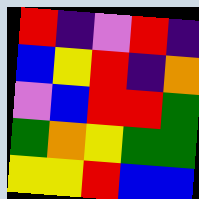[["red", "indigo", "violet", "red", "indigo"], ["blue", "yellow", "red", "indigo", "orange"], ["violet", "blue", "red", "red", "green"], ["green", "orange", "yellow", "green", "green"], ["yellow", "yellow", "red", "blue", "blue"]]